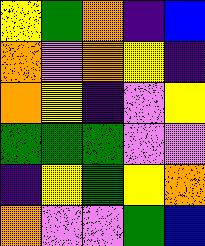[["yellow", "green", "orange", "indigo", "blue"], ["orange", "violet", "orange", "yellow", "indigo"], ["orange", "yellow", "indigo", "violet", "yellow"], ["green", "green", "green", "violet", "violet"], ["indigo", "yellow", "green", "yellow", "orange"], ["orange", "violet", "violet", "green", "blue"]]